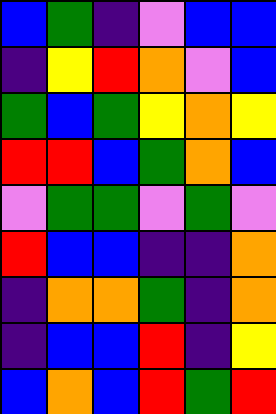[["blue", "green", "indigo", "violet", "blue", "blue"], ["indigo", "yellow", "red", "orange", "violet", "blue"], ["green", "blue", "green", "yellow", "orange", "yellow"], ["red", "red", "blue", "green", "orange", "blue"], ["violet", "green", "green", "violet", "green", "violet"], ["red", "blue", "blue", "indigo", "indigo", "orange"], ["indigo", "orange", "orange", "green", "indigo", "orange"], ["indigo", "blue", "blue", "red", "indigo", "yellow"], ["blue", "orange", "blue", "red", "green", "red"]]